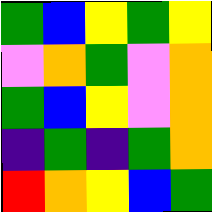[["green", "blue", "yellow", "green", "yellow"], ["violet", "orange", "green", "violet", "orange"], ["green", "blue", "yellow", "violet", "orange"], ["indigo", "green", "indigo", "green", "orange"], ["red", "orange", "yellow", "blue", "green"]]